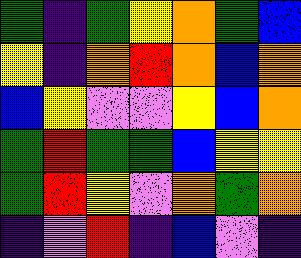[["green", "indigo", "green", "yellow", "orange", "green", "blue"], ["yellow", "indigo", "orange", "red", "orange", "blue", "orange"], ["blue", "yellow", "violet", "violet", "yellow", "blue", "orange"], ["green", "red", "green", "green", "blue", "yellow", "yellow"], ["green", "red", "yellow", "violet", "orange", "green", "orange"], ["indigo", "violet", "red", "indigo", "blue", "violet", "indigo"]]